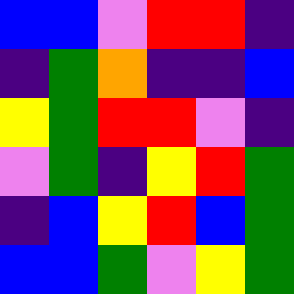[["blue", "blue", "violet", "red", "red", "indigo"], ["indigo", "green", "orange", "indigo", "indigo", "blue"], ["yellow", "green", "red", "red", "violet", "indigo"], ["violet", "green", "indigo", "yellow", "red", "green"], ["indigo", "blue", "yellow", "red", "blue", "green"], ["blue", "blue", "green", "violet", "yellow", "green"]]